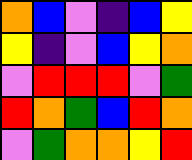[["orange", "blue", "violet", "indigo", "blue", "yellow"], ["yellow", "indigo", "violet", "blue", "yellow", "orange"], ["violet", "red", "red", "red", "violet", "green"], ["red", "orange", "green", "blue", "red", "orange"], ["violet", "green", "orange", "orange", "yellow", "red"]]